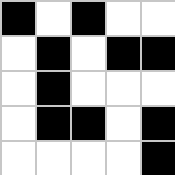[["black", "white", "black", "white", "white"], ["white", "black", "white", "black", "black"], ["white", "black", "white", "white", "white"], ["white", "black", "black", "white", "black"], ["white", "white", "white", "white", "black"]]